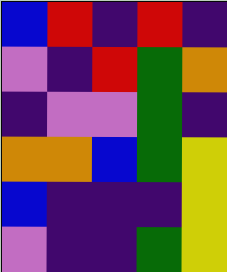[["blue", "red", "indigo", "red", "indigo"], ["violet", "indigo", "red", "green", "orange"], ["indigo", "violet", "violet", "green", "indigo"], ["orange", "orange", "blue", "green", "yellow"], ["blue", "indigo", "indigo", "indigo", "yellow"], ["violet", "indigo", "indigo", "green", "yellow"]]